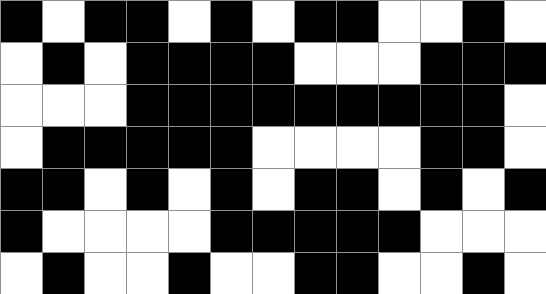[["black", "white", "black", "black", "white", "black", "white", "black", "black", "white", "white", "black", "white"], ["white", "black", "white", "black", "black", "black", "black", "white", "white", "white", "black", "black", "black"], ["white", "white", "white", "black", "black", "black", "black", "black", "black", "black", "black", "black", "white"], ["white", "black", "black", "black", "black", "black", "white", "white", "white", "white", "black", "black", "white"], ["black", "black", "white", "black", "white", "black", "white", "black", "black", "white", "black", "white", "black"], ["black", "white", "white", "white", "white", "black", "black", "black", "black", "black", "white", "white", "white"], ["white", "black", "white", "white", "black", "white", "white", "black", "black", "white", "white", "black", "white"]]